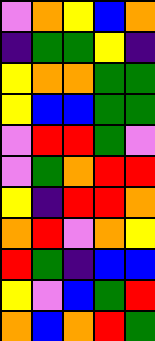[["violet", "orange", "yellow", "blue", "orange"], ["indigo", "green", "green", "yellow", "indigo"], ["yellow", "orange", "orange", "green", "green"], ["yellow", "blue", "blue", "green", "green"], ["violet", "red", "red", "green", "violet"], ["violet", "green", "orange", "red", "red"], ["yellow", "indigo", "red", "red", "orange"], ["orange", "red", "violet", "orange", "yellow"], ["red", "green", "indigo", "blue", "blue"], ["yellow", "violet", "blue", "green", "red"], ["orange", "blue", "orange", "red", "green"]]